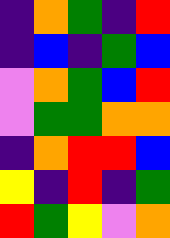[["indigo", "orange", "green", "indigo", "red"], ["indigo", "blue", "indigo", "green", "blue"], ["violet", "orange", "green", "blue", "red"], ["violet", "green", "green", "orange", "orange"], ["indigo", "orange", "red", "red", "blue"], ["yellow", "indigo", "red", "indigo", "green"], ["red", "green", "yellow", "violet", "orange"]]